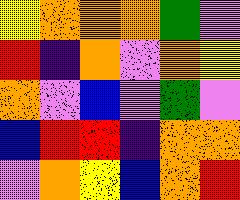[["yellow", "orange", "orange", "orange", "green", "violet"], ["red", "indigo", "orange", "violet", "orange", "yellow"], ["orange", "violet", "blue", "violet", "green", "violet"], ["blue", "red", "red", "indigo", "orange", "orange"], ["violet", "orange", "yellow", "blue", "orange", "red"]]